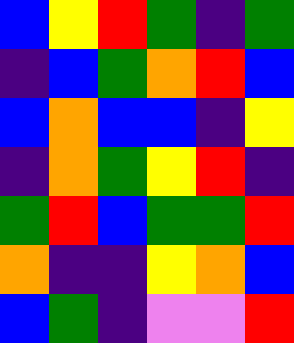[["blue", "yellow", "red", "green", "indigo", "green"], ["indigo", "blue", "green", "orange", "red", "blue"], ["blue", "orange", "blue", "blue", "indigo", "yellow"], ["indigo", "orange", "green", "yellow", "red", "indigo"], ["green", "red", "blue", "green", "green", "red"], ["orange", "indigo", "indigo", "yellow", "orange", "blue"], ["blue", "green", "indigo", "violet", "violet", "red"]]